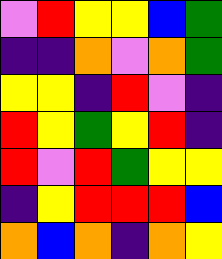[["violet", "red", "yellow", "yellow", "blue", "green"], ["indigo", "indigo", "orange", "violet", "orange", "green"], ["yellow", "yellow", "indigo", "red", "violet", "indigo"], ["red", "yellow", "green", "yellow", "red", "indigo"], ["red", "violet", "red", "green", "yellow", "yellow"], ["indigo", "yellow", "red", "red", "red", "blue"], ["orange", "blue", "orange", "indigo", "orange", "yellow"]]